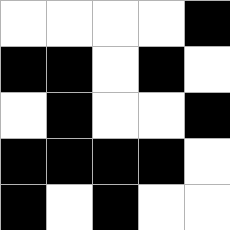[["white", "white", "white", "white", "black"], ["black", "black", "white", "black", "white"], ["white", "black", "white", "white", "black"], ["black", "black", "black", "black", "white"], ["black", "white", "black", "white", "white"]]